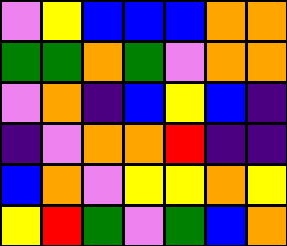[["violet", "yellow", "blue", "blue", "blue", "orange", "orange"], ["green", "green", "orange", "green", "violet", "orange", "orange"], ["violet", "orange", "indigo", "blue", "yellow", "blue", "indigo"], ["indigo", "violet", "orange", "orange", "red", "indigo", "indigo"], ["blue", "orange", "violet", "yellow", "yellow", "orange", "yellow"], ["yellow", "red", "green", "violet", "green", "blue", "orange"]]